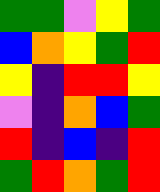[["green", "green", "violet", "yellow", "green"], ["blue", "orange", "yellow", "green", "red"], ["yellow", "indigo", "red", "red", "yellow"], ["violet", "indigo", "orange", "blue", "green"], ["red", "indigo", "blue", "indigo", "red"], ["green", "red", "orange", "green", "red"]]